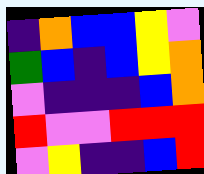[["indigo", "orange", "blue", "blue", "yellow", "violet"], ["green", "blue", "indigo", "blue", "yellow", "orange"], ["violet", "indigo", "indigo", "indigo", "blue", "orange"], ["red", "violet", "violet", "red", "red", "red"], ["violet", "yellow", "indigo", "indigo", "blue", "red"]]